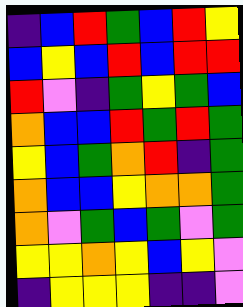[["indigo", "blue", "red", "green", "blue", "red", "yellow"], ["blue", "yellow", "blue", "red", "blue", "red", "red"], ["red", "violet", "indigo", "green", "yellow", "green", "blue"], ["orange", "blue", "blue", "red", "green", "red", "green"], ["yellow", "blue", "green", "orange", "red", "indigo", "green"], ["orange", "blue", "blue", "yellow", "orange", "orange", "green"], ["orange", "violet", "green", "blue", "green", "violet", "green"], ["yellow", "yellow", "orange", "yellow", "blue", "yellow", "violet"], ["indigo", "yellow", "yellow", "yellow", "indigo", "indigo", "violet"]]